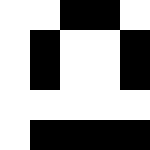[["white", "white", "black", "black", "white"], ["white", "black", "white", "white", "black"], ["white", "black", "white", "white", "black"], ["white", "white", "white", "white", "white"], ["white", "black", "black", "black", "black"]]